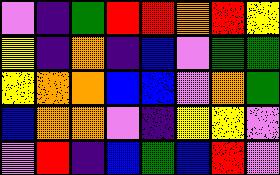[["violet", "indigo", "green", "red", "red", "orange", "red", "yellow"], ["yellow", "indigo", "orange", "indigo", "blue", "violet", "green", "green"], ["yellow", "orange", "orange", "blue", "blue", "violet", "orange", "green"], ["blue", "orange", "orange", "violet", "indigo", "yellow", "yellow", "violet"], ["violet", "red", "indigo", "blue", "green", "blue", "red", "violet"]]